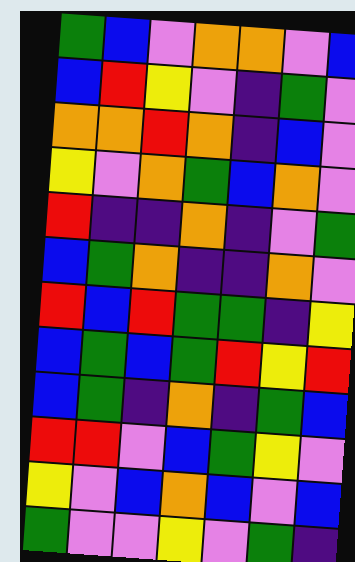[["green", "blue", "violet", "orange", "orange", "violet", "blue"], ["blue", "red", "yellow", "violet", "indigo", "green", "violet"], ["orange", "orange", "red", "orange", "indigo", "blue", "violet"], ["yellow", "violet", "orange", "green", "blue", "orange", "violet"], ["red", "indigo", "indigo", "orange", "indigo", "violet", "green"], ["blue", "green", "orange", "indigo", "indigo", "orange", "violet"], ["red", "blue", "red", "green", "green", "indigo", "yellow"], ["blue", "green", "blue", "green", "red", "yellow", "red"], ["blue", "green", "indigo", "orange", "indigo", "green", "blue"], ["red", "red", "violet", "blue", "green", "yellow", "violet"], ["yellow", "violet", "blue", "orange", "blue", "violet", "blue"], ["green", "violet", "violet", "yellow", "violet", "green", "indigo"]]